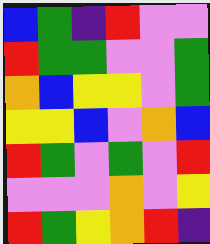[["blue", "green", "indigo", "red", "violet", "violet"], ["red", "green", "green", "violet", "violet", "green"], ["orange", "blue", "yellow", "yellow", "violet", "green"], ["yellow", "yellow", "blue", "violet", "orange", "blue"], ["red", "green", "violet", "green", "violet", "red"], ["violet", "violet", "violet", "orange", "violet", "yellow"], ["red", "green", "yellow", "orange", "red", "indigo"]]